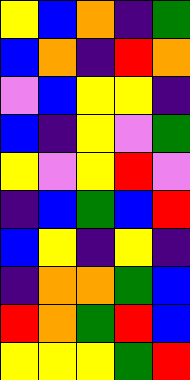[["yellow", "blue", "orange", "indigo", "green"], ["blue", "orange", "indigo", "red", "orange"], ["violet", "blue", "yellow", "yellow", "indigo"], ["blue", "indigo", "yellow", "violet", "green"], ["yellow", "violet", "yellow", "red", "violet"], ["indigo", "blue", "green", "blue", "red"], ["blue", "yellow", "indigo", "yellow", "indigo"], ["indigo", "orange", "orange", "green", "blue"], ["red", "orange", "green", "red", "blue"], ["yellow", "yellow", "yellow", "green", "red"]]